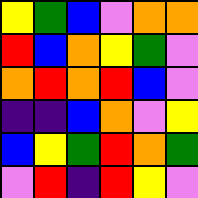[["yellow", "green", "blue", "violet", "orange", "orange"], ["red", "blue", "orange", "yellow", "green", "violet"], ["orange", "red", "orange", "red", "blue", "violet"], ["indigo", "indigo", "blue", "orange", "violet", "yellow"], ["blue", "yellow", "green", "red", "orange", "green"], ["violet", "red", "indigo", "red", "yellow", "violet"]]